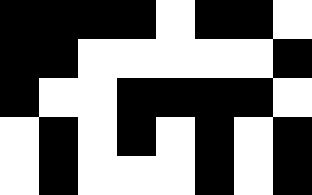[["black", "black", "black", "black", "white", "black", "black", "white"], ["black", "black", "white", "white", "white", "white", "white", "black"], ["black", "white", "white", "black", "black", "black", "black", "white"], ["white", "black", "white", "black", "white", "black", "white", "black"], ["white", "black", "white", "white", "white", "black", "white", "black"]]